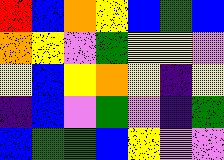[["red", "blue", "orange", "yellow", "blue", "green", "blue"], ["orange", "yellow", "violet", "green", "yellow", "yellow", "violet"], ["yellow", "blue", "yellow", "orange", "yellow", "indigo", "yellow"], ["indigo", "blue", "violet", "green", "violet", "indigo", "green"], ["blue", "green", "green", "blue", "yellow", "violet", "violet"]]